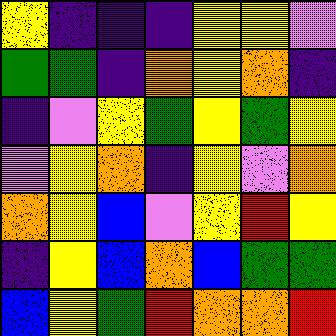[["yellow", "indigo", "indigo", "indigo", "yellow", "yellow", "violet"], ["green", "green", "indigo", "orange", "yellow", "orange", "indigo"], ["indigo", "violet", "yellow", "green", "yellow", "green", "yellow"], ["violet", "yellow", "orange", "indigo", "yellow", "violet", "orange"], ["orange", "yellow", "blue", "violet", "yellow", "red", "yellow"], ["indigo", "yellow", "blue", "orange", "blue", "green", "green"], ["blue", "yellow", "green", "red", "orange", "orange", "red"]]